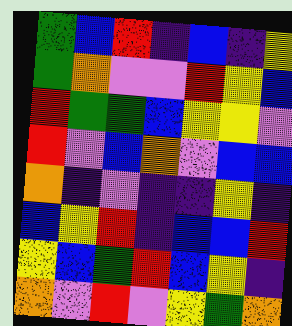[["green", "blue", "red", "indigo", "blue", "indigo", "yellow"], ["green", "orange", "violet", "violet", "red", "yellow", "blue"], ["red", "green", "green", "blue", "yellow", "yellow", "violet"], ["red", "violet", "blue", "orange", "violet", "blue", "blue"], ["orange", "indigo", "violet", "indigo", "indigo", "yellow", "indigo"], ["blue", "yellow", "red", "indigo", "blue", "blue", "red"], ["yellow", "blue", "green", "red", "blue", "yellow", "indigo"], ["orange", "violet", "red", "violet", "yellow", "green", "orange"]]